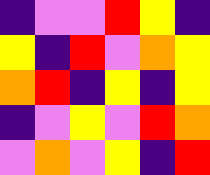[["indigo", "violet", "violet", "red", "yellow", "indigo"], ["yellow", "indigo", "red", "violet", "orange", "yellow"], ["orange", "red", "indigo", "yellow", "indigo", "yellow"], ["indigo", "violet", "yellow", "violet", "red", "orange"], ["violet", "orange", "violet", "yellow", "indigo", "red"]]